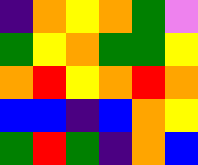[["indigo", "orange", "yellow", "orange", "green", "violet"], ["green", "yellow", "orange", "green", "green", "yellow"], ["orange", "red", "yellow", "orange", "red", "orange"], ["blue", "blue", "indigo", "blue", "orange", "yellow"], ["green", "red", "green", "indigo", "orange", "blue"]]